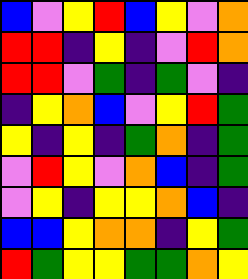[["blue", "violet", "yellow", "red", "blue", "yellow", "violet", "orange"], ["red", "red", "indigo", "yellow", "indigo", "violet", "red", "orange"], ["red", "red", "violet", "green", "indigo", "green", "violet", "indigo"], ["indigo", "yellow", "orange", "blue", "violet", "yellow", "red", "green"], ["yellow", "indigo", "yellow", "indigo", "green", "orange", "indigo", "green"], ["violet", "red", "yellow", "violet", "orange", "blue", "indigo", "green"], ["violet", "yellow", "indigo", "yellow", "yellow", "orange", "blue", "indigo"], ["blue", "blue", "yellow", "orange", "orange", "indigo", "yellow", "green"], ["red", "green", "yellow", "yellow", "green", "green", "orange", "yellow"]]